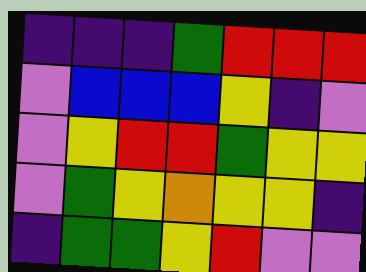[["indigo", "indigo", "indigo", "green", "red", "red", "red"], ["violet", "blue", "blue", "blue", "yellow", "indigo", "violet"], ["violet", "yellow", "red", "red", "green", "yellow", "yellow"], ["violet", "green", "yellow", "orange", "yellow", "yellow", "indigo"], ["indigo", "green", "green", "yellow", "red", "violet", "violet"]]